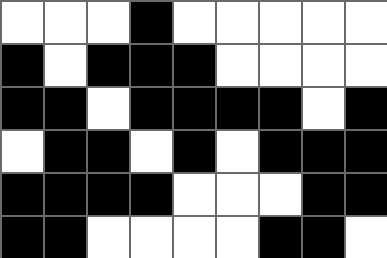[["white", "white", "white", "black", "white", "white", "white", "white", "white"], ["black", "white", "black", "black", "black", "white", "white", "white", "white"], ["black", "black", "white", "black", "black", "black", "black", "white", "black"], ["white", "black", "black", "white", "black", "white", "black", "black", "black"], ["black", "black", "black", "black", "white", "white", "white", "black", "black"], ["black", "black", "white", "white", "white", "white", "black", "black", "white"]]